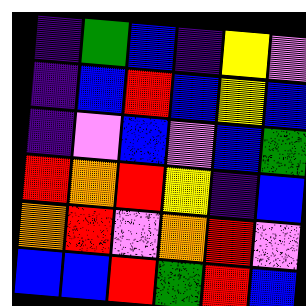[["indigo", "green", "blue", "indigo", "yellow", "violet"], ["indigo", "blue", "red", "blue", "yellow", "blue"], ["indigo", "violet", "blue", "violet", "blue", "green"], ["red", "orange", "red", "yellow", "indigo", "blue"], ["orange", "red", "violet", "orange", "red", "violet"], ["blue", "blue", "red", "green", "red", "blue"]]